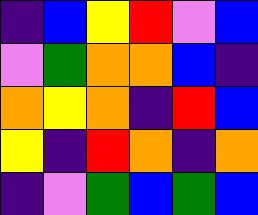[["indigo", "blue", "yellow", "red", "violet", "blue"], ["violet", "green", "orange", "orange", "blue", "indigo"], ["orange", "yellow", "orange", "indigo", "red", "blue"], ["yellow", "indigo", "red", "orange", "indigo", "orange"], ["indigo", "violet", "green", "blue", "green", "blue"]]